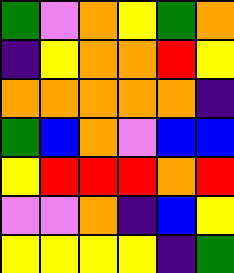[["green", "violet", "orange", "yellow", "green", "orange"], ["indigo", "yellow", "orange", "orange", "red", "yellow"], ["orange", "orange", "orange", "orange", "orange", "indigo"], ["green", "blue", "orange", "violet", "blue", "blue"], ["yellow", "red", "red", "red", "orange", "red"], ["violet", "violet", "orange", "indigo", "blue", "yellow"], ["yellow", "yellow", "yellow", "yellow", "indigo", "green"]]